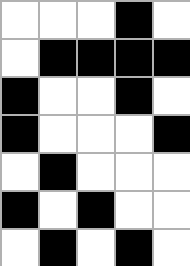[["white", "white", "white", "black", "white"], ["white", "black", "black", "black", "black"], ["black", "white", "white", "black", "white"], ["black", "white", "white", "white", "black"], ["white", "black", "white", "white", "white"], ["black", "white", "black", "white", "white"], ["white", "black", "white", "black", "white"]]